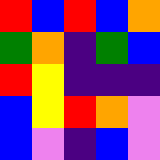[["red", "blue", "red", "blue", "orange"], ["green", "orange", "indigo", "green", "blue"], ["red", "yellow", "indigo", "indigo", "indigo"], ["blue", "yellow", "red", "orange", "violet"], ["blue", "violet", "indigo", "blue", "violet"]]